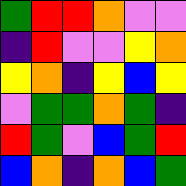[["green", "red", "red", "orange", "violet", "violet"], ["indigo", "red", "violet", "violet", "yellow", "orange"], ["yellow", "orange", "indigo", "yellow", "blue", "yellow"], ["violet", "green", "green", "orange", "green", "indigo"], ["red", "green", "violet", "blue", "green", "red"], ["blue", "orange", "indigo", "orange", "blue", "green"]]